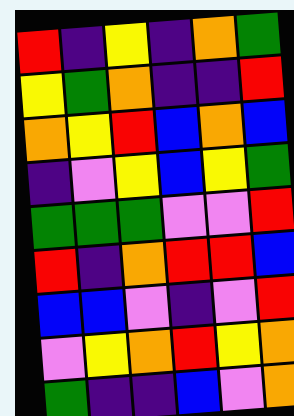[["red", "indigo", "yellow", "indigo", "orange", "green"], ["yellow", "green", "orange", "indigo", "indigo", "red"], ["orange", "yellow", "red", "blue", "orange", "blue"], ["indigo", "violet", "yellow", "blue", "yellow", "green"], ["green", "green", "green", "violet", "violet", "red"], ["red", "indigo", "orange", "red", "red", "blue"], ["blue", "blue", "violet", "indigo", "violet", "red"], ["violet", "yellow", "orange", "red", "yellow", "orange"], ["green", "indigo", "indigo", "blue", "violet", "orange"]]